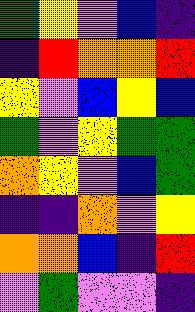[["green", "yellow", "violet", "blue", "indigo"], ["indigo", "red", "orange", "orange", "red"], ["yellow", "violet", "blue", "yellow", "blue"], ["green", "violet", "yellow", "green", "green"], ["orange", "yellow", "violet", "blue", "green"], ["indigo", "indigo", "orange", "violet", "yellow"], ["orange", "orange", "blue", "indigo", "red"], ["violet", "green", "violet", "violet", "indigo"]]